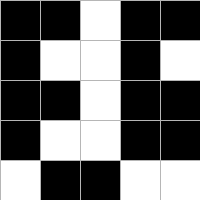[["black", "black", "white", "black", "black"], ["black", "white", "white", "black", "white"], ["black", "black", "white", "black", "black"], ["black", "white", "white", "black", "black"], ["white", "black", "black", "white", "white"]]